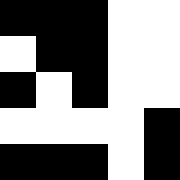[["black", "black", "black", "white", "white"], ["white", "black", "black", "white", "white"], ["black", "white", "black", "white", "white"], ["white", "white", "white", "white", "black"], ["black", "black", "black", "white", "black"]]